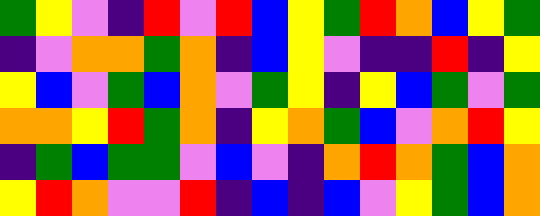[["green", "yellow", "violet", "indigo", "red", "violet", "red", "blue", "yellow", "green", "red", "orange", "blue", "yellow", "green"], ["indigo", "violet", "orange", "orange", "green", "orange", "indigo", "blue", "yellow", "violet", "indigo", "indigo", "red", "indigo", "yellow"], ["yellow", "blue", "violet", "green", "blue", "orange", "violet", "green", "yellow", "indigo", "yellow", "blue", "green", "violet", "green"], ["orange", "orange", "yellow", "red", "green", "orange", "indigo", "yellow", "orange", "green", "blue", "violet", "orange", "red", "yellow"], ["indigo", "green", "blue", "green", "green", "violet", "blue", "violet", "indigo", "orange", "red", "orange", "green", "blue", "orange"], ["yellow", "red", "orange", "violet", "violet", "red", "indigo", "blue", "indigo", "blue", "violet", "yellow", "green", "blue", "orange"]]